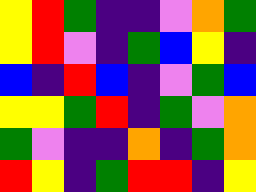[["yellow", "red", "green", "indigo", "indigo", "violet", "orange", "green"], ["yellow", "red", "violet", "indigo", "green", "blue", "yellow", "indigo"], ["blue", "indigo", "red", "blue", "indigo", "violet", "green", "blue"], ["yellow", "yellow", "green", "red", "indigo", "green", "violet", "orange"], ["green", "violet", "indigo", "indigo", "orange", "indigo", "green", "orange"], ["red", "yellow", "indigo", "green", "red", "red", "indigo", "yellow"]]